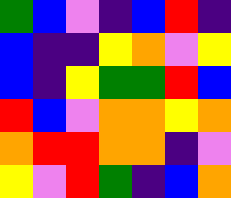[["green", "blue", "violet", "indigo", "blue", "red", "indigo"], ["blue", "indigo", "indigo", "yellow", "orange", "violet", "yellow"], ["blue", "indigo", "yellow", "green", "green", "red", "blue"], ["red", "blue", "violet", "orange", "orange", "yellow", "orange"], ["orange", "red", "red", "orange", "orange", "indigo", "violet"], ["yellow", "violet", "red", "green", "indigo", "blue", "orange"]]